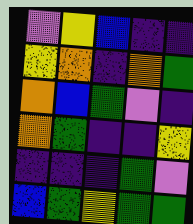[["violet", "yellow", "blue", "indigo", "indigo"], ["yellow", "orange", "indigo", "orange", "green"], ["orange", "blue", "green", "violet", "indigo"], ["orange", "green", "indigo", "indigo", "yellow"], ["indigo", "indigo", "indigo", "green", "violet"], ["blue", "green", "yellow", "green", "green"]]